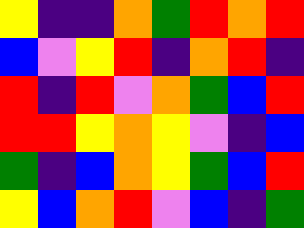[["yellow", "indigo", "indigo", "orange", "green", "red", "orange", "red"], ["blue", "violet", "yellow", "red", "indigo", "orange", "red", "indigo"], ["red", "indigo", "red", "violet", "orange", "green", "blue", "red"], ["red", "red", "yellow", "orange", "yellow", "violet", "indigo", "blue"], ["green", "indigo", "blue", "orange", "yellow", "green", "blue", "red"], ["yellow", "blue", "orange", "red", "violet", "blue", "indigo", "green"]]